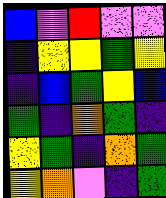[["blue", "violet", "red", "violet", "violet"], ["indigo", "yellow", "yellow", "green", "yellow"], ["indigo", "blue", "green", "yellow", "blue"], ["green", "indigo", "orange", "green", "indigo"], ["yellow", "green", "indigo", "orange", "green"], ["yellow", "orange", "violet", "indigo", "green"]]